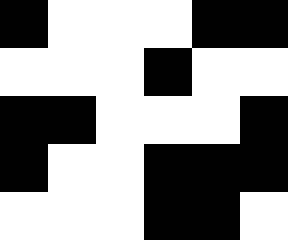[["black", "white", "white", "white", "black", "black"], ["white", "white", "white", "black", "white", "white"], ["black", "black", "white", "white", "white", "black"], ["black", "white", "white", "black", "black", "black"], ["white", "white", "white", "black", "black", "white"]]